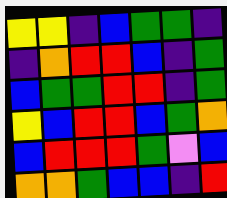[["yellow", "yellow", "indigo", "blue", "green", "green", "indigo"], ["indigo", "orange", "red", "red", "blue", "indigo", "green"], ["blue", "green", "green", "red", "red", "indigo", "green"], ["yellow", "blue", "red", "red", "blue", "green", "orange"], ["blue", "red", "red", "red", "green", "violet", "blue"], ["orange", "orange", "green", "blue", "blue", "indigo", "red"]]